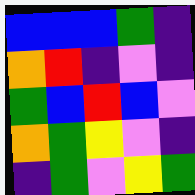[["blue", "blue", "blue", "green", "indigo"], ["orange", "red", "indigo", "violet", "indigo"], ["green", "blue", "red", "blue", "violet"], ["orange", "green", "yellow", "violet", "indigo"], ["indigo", "green", "violet", "yellow", "green"]]